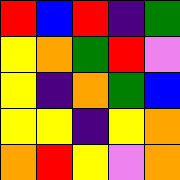[["red", "blue", "red", "indigo", "green"], ["yellow", "orange", "green", "red", "violet"], ["yellow", "indigo", "orange", "green", "blue"], ["yellow", "yellow", "indigo", "yellow", "orange"], ["orange", "red", "yellow", "violet", "orange"]]